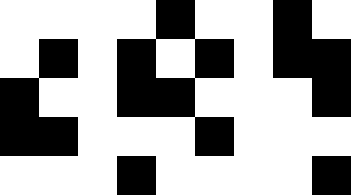[["white", "white", "white", "white", "black", "white", "white", "black", "white"], ["white", "black", "white", "black", "white", "black", "white", "black", "black"], ["black", "white", "white", "black", "black", "white", "white", "white", "black"], ["black", "black", "white", "white", "white", "black", "white", "white", "white"], ["white", "white", "white", "black", "white", "white", "white", "white", "black"]]